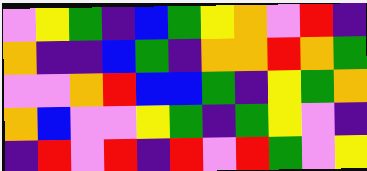[["violet", "yellow", "green", "indigo", "blue", "green", "yellow", "orange", "violet", "red", "indigo"], ["orange", "indigo", "indigo", "blue", "green", "indigo", "orange", "orange", "red", "orange", "green"], ["violet", "violet", "orange", "red", "blue", "blue", "green", "indigo", "yellow", "green", "orange"], ["orange", "blue", "violet", "violet", "yellow", "green", "indigo", "green", "yellow", "violet", "indigo"], ["indigo", "red", "violet", "red", "indigo", "red", "violet", "red", "green", "violet", "yellow"]]